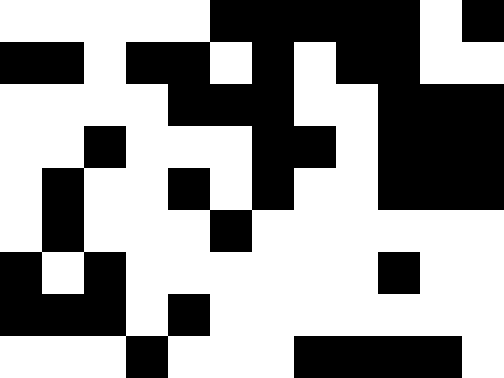[["white", "white", "white", "white", "white", "black", "black", "black", "black", "black", "white", "black"], ["black", "black", "white", "black", "black", "white", "black", "white", "black", "black", "white", "white"], ["white", "white", "white", "white", "black", "black", "black", "white", "white", "black", "black", "black"], ["white", "white", "black", "white", "white", "white", "black", "black", "white", "black", "black", "black"], ["white", "black", "white", "white", "black", "white", "black", "white", "white", "black", "black", "black"], ["white", "black", "white", "white", "white", "black", "white", "white", "white", "white", "white", "white"], ["black", "white", "black", "white", "white", "white", "white", "white", "white", "black", "white", "white"], ["black", "black", "black", "white", "black", "white", "white", "white", "white", "white", "white", "white"], ["white", "white", "white", "black", "white", "white", "white", "black", "black", "black", "black", "white"]]